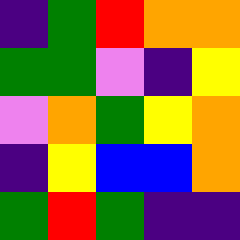[["indigo", "green", "red", "orange", "orange"], ["green", "green", "violet", "indigo", "yellow"], ["violet", "orange", "green", "yellow", "orange"], ["indigo", "yellow", "blue", "blue", "orange"], ["green", "red", "green", "indigo", "indigo"]]